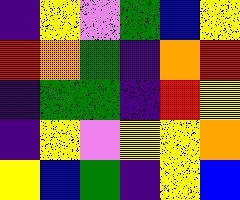[["indigo", "yellow", "violet", "green", "blue", "yellow"], ["red", "orange", "green", "indigo", "orange", "red"], ["indigo", "green", "green", "indigo", "red", "yellow"], ["indigo", "yellow", "violet", "yellow", "yellow", "orange"], ["yellow", "blue", "green", "indigo", "yellow", "blue"]]